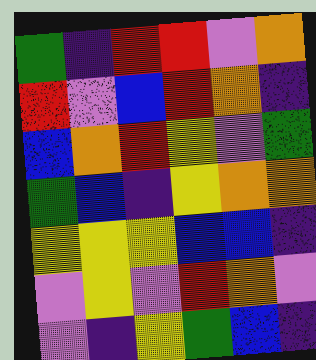[["green", "indigo", "red", "red", "violet", "orange"], ["red", "violet", "blue", "red", "orange", "indigo"], ["blue", "orange", "red", "yellow", "violet", "green"], ["green", "blue", "indigo", "yellow", "orange", "orange"], ["yellow", "yellow", "yellow", "blue", "blue", "indigo"], ["violet", "yellow", "violet", "red", "orange", "violet"], ["violet", "indigo", "yellow", "green", "blue", "indigo"]]